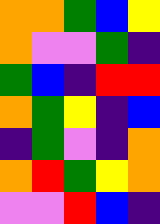[["orange", "orange", "green", "blue", "yellow"], ["orange", "violet", "violet", "green", "indigo"], ["green", "blue", "indigo", "red", "red"], ["orange", "green", "yellow", "indigo", "blue"], ["indigo", "green", "violet", "indigo", "orange"], ["orange", "red", "green", "yellow", "orange"], ["violet", "violet", "red", "blue", "indigo"]]